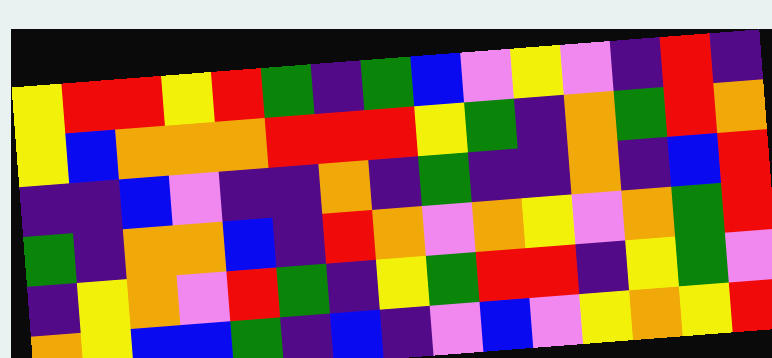[["yellow", "red", "red", "yellow", "red", "green", "indigo", "green", "blue", "violet", "yellow", "violet", "indigo", "red", "indigo"], ["yellow", "blue", "orange", "orange", "orange", "red", "red", "red", "yellow", "green", "indigo", "orange", "green", "red", "orange"], ["indigo", "indigo", "blue", "violet", "indigo", "indigo", "orange", "indigo", "green", "indigo", "indigo", "orange", "indigo", "blue", "red"], ["green", "indigo", "orange", "orange", "blue", "indigo", "red", "orange", "violet", "orange", "yellow", "violet", "orange", "green", "red"], ["indigo", "yellow", "orange", "violet", "red", "green", "indigo", "yellow", "green", "red", "red", "indigo", "yellow", "green", "violet"], ["orange", "yellow", "blue", "blue", "green", "indigo", "blue", "indigo", "violet", "blue", "violet", "yellow", "orange", "yellow", "red"]]